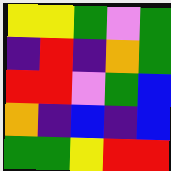[["yellow", "yellow", "green", "violet", "green"], ["indigo", "red", "indigo", "orange", "green"], ["red", "red", "violet", "green", "blue"], ["orange", "indigo", "blue", "indigo", "blue"], ["green", "green", "yellow", "red", "red"]]